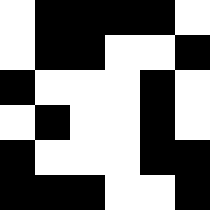[["white", "black", "black", "black", "black", "white"], ["white", "black", "black", "white", "white", "black"], ["black", "white", "white", "white", "black", "white"], ["white", "black", "white", "white", "black", "white"], ["black", "white", "white", "white", "black", "black"], ["black", "black", "black", "white", "white", "black"]]